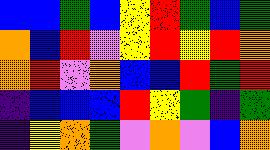[["blue", "blue", "green", "blue", "yellow", "red", "green", "blue", "green"], ["orange", "blue", "red", "violet", "yellow", "red", "yellow", "red", "orange"], ["orange", "red", "violet", "orange", "blue", "blue", "red", "green", "red"], ["indigo", "blue", "blue", "blue", "red", "yellow", "green", "indigo", "green"], ["indigo", "yellow", "orange", "green", "violet", "orange", "violet", "blue", "orange"]]